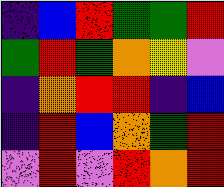[["indigo", "blue", "red", "green", "green", "red"], ["green", "red", "green", "orange", "yellow", "violet"], ["indigo", "orange", "red", "red", "indigo", "blue"], ["indigo", "red", "blue", "orange", "green", "red"], ["violet", "red", "violet", "red", "orange", "red"]]